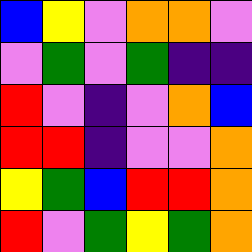[["blue", "yellow", "violet", "orange", "orange", "violet"], ["violet", "green", "violet", "green", "indigo", "indigo"], ["red", "violet", "indigo", "violet", "orange", "blue"], ["red", "red", "indigo", "violet", "violet", "orange"], ["yellow", "green", "blue", "red", "red", "orange"], ["red", "violet", "green", "yellow", "green", "orange"]]